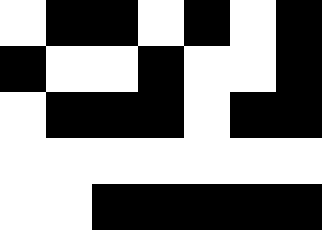[["white", "black", "black", "white", "black", "white", "black"], ["black", "white", "white", "black", "white", "white", "black"], ["white", "black", "black", "black", "white", "black", "black"], ["white", "white", "white", "white", "white", "white", "white"], ["white", "white", "black", "black", "black", "black", "black"]]